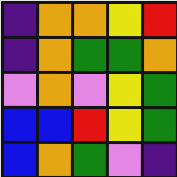[["indigo", "orange", "orange", "yellow", "red"], ["indigo", "orange", "green", "green", "orange"], ["violet", "orange", "violet", "yellow", "green"], ["blue", "blue", "red", "yellow", "green"], ["blue", "orange", "green", "violet", "indigo"]]